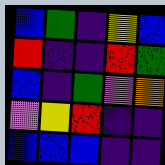[["blue", "green", "indigo", "yellow", "blue"], ["red", "indigo", "indigo", "red", "green"], ["blue", "indigo", "green", "violet", "orange"], ["violet", "yellow", "red", "indigo", "indigo"], ["blue", "blue", "blue", "indigo", "indigo"]]